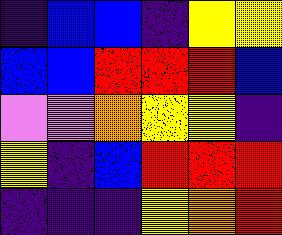[["indigo", "blue", "blue", "indigo", "yellow", "yellow"], ["blue", "blue", "red", "red", "red", "blue"], ["violet", "violet", "orange", "yellow", "yellow", "indigo"], ["yellow", "indigo", "blue", "red", "red", "red"], ["indigo", "indigo", "indigo", "yellow", "orange", "red"]]